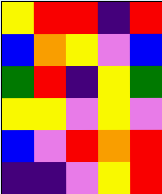[["yellow", "red", "red", "indigo", "red"], ["blue", "orange", "yellow", "violet", "blue"], ["green", "red", "indigo", "yellow", "green"], ["yellow", "yellow", "violet", "yellow", "violet"], ["blue", "violet", "red", "orange", "red"], ["indigo", "indigo", "violet", "yellow", "red"]]